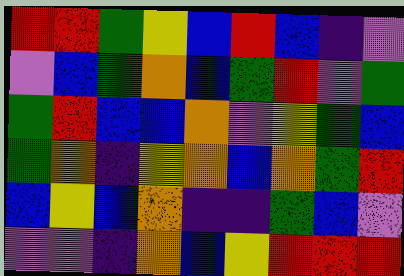[["red", "red", "green", "yellow", "blue", "red", "blue", "indigo", "violet"], ["violet", "blue", "green", "orange", "blue", "green", "red", "violet", "green"], ["green", "red", "blue", "blue", "orange", "violet", "yellow", "green", "blue"], ["green", "orange", "indigo", "yellow", "orange", "blue", "orange", "green", "red"], ["blue", "yellow", "blue", "orange", "indigo", "indigo", "green", "blue", "violet"], ["violet", "violet", "indigo", "orange", "blue", "yellow", "red", "red", "red"]]